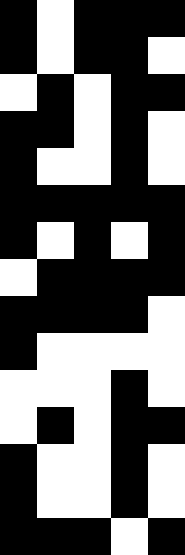[["black", "white", "black", "black", "black"], ["black", "white", "black", "black", "white"], ["white", "black", "white", "black", "black"], ["black", "black", "white", "black", "white"], ["black", "white", "white", "black", "white"], ["black", "black", "black", "black", "black"], ["black", "white", "black", "white", "black"], ["white", "black", "black", "black", "black"], ["black", "black", "black", "black", "white"], ["black", "white", "white", "white", "white"], ["white", "white", "white", "black", "white"], ["white", "black", "white", "black", "black"], ["black", "white", "white", "black", "white"], ["black", "white", "white", "black", "white"], ["black", "black", "black", "white", "black"]]